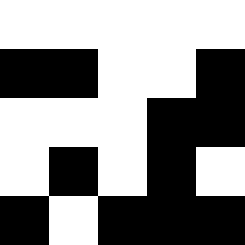[["white", "white", "white", "white", "white"], ["black", "black", "white", "white", "black"], ["white", "white", "white", "black", "black"], ["white", "black", "white", "black", "white"], ["black", "white", "black", "black", "black"]]